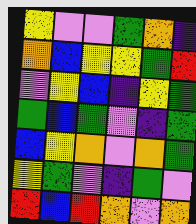[["yellow", "violet", "violet", "green", "orange", "indigo"], ["orange", "blue", "yellow", "yellow", "green", "red"], ["violet", "yellow", "blue", "indigo", "yellow", "green"], ["green", "blue", "green", "violet", "indigo", "green"], ["blue", "yellow", "orange", "violet", "orange", "green"], ["yellow", "green", "violet", "indigo", "green", "violet"], ["red", "blue", "red", "orange", "violet", "orange"]]